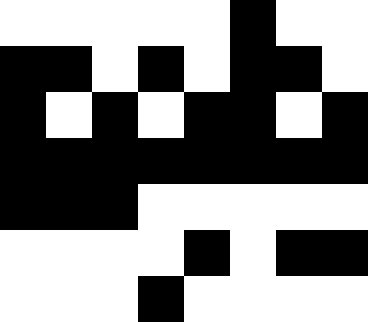[["white", "white", "white", "white", "white", "black", "white", "white"], ["black", "black", "white", "black", "white", "black", "black", "white"], ["black", "white", "black", "white", "black", "black", "white", "black"], ["black", "black", "black", "black", "black", "black", "black", "black"], ["black", "black", "black", "white", "white", "white", "white", "white"], ["white", "white", "white", "white", "black", "white", "black", "black"], ["white", "white", "white", "black", "white", "white", "white", "white"]]